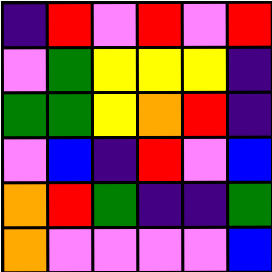[["indigo", "red", "violet", "red", "violet", "red"], ["violet", "green", "yellow", "yellow", "yellow", "indigo"], ["green", "green", "yellow", "orange", "red", "indigo"], ["violet", "blue", "indigo", "red", "violet", "blue"], ["orange", "red", "green", "indigo", "indigo", "green"], ["orange", "violet", "violet", "violet", "violet", "blue"]]